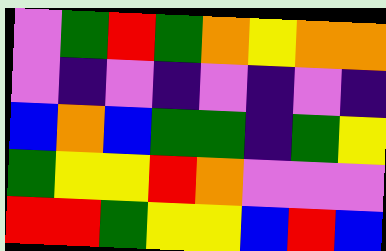[["violet", "green", "red", "green", "orange", "yellow", "orange", "orange"], ["violet", "indigo", "violet", "indigo", "violet", "indigo", "violet", "indigo"], ["blue", "orange", "blue", "green", "green", "indigo", "green", "yellow"], ["green", "yellow", "yellow", "red", "orange", "violet", "violet", "violet"], ["red", "red", "green", "yellow", "yellow", "blue", "red", "blue"]]